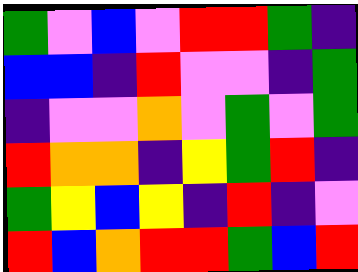[["green", "violet", "blue", "violet", "red", "red", "green", "indigo"], ["blue", "blue", "indigo", "red", "violet", "violet", "indigo", "green"], ["indigo", "violet", "violet", "orange", "violet", "green", "violet", "green"], ["red", "orange", "orange", "indigo", "yellow", "green", "red", "indigo"], ["green", "yellow", "blue", "yellow", "indigo", "red", "indigo", "violet"], ["red", "blue", "orange", "red", "red", "green", "blue", "red"]]